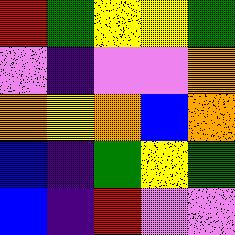[["red", "green", "yellow", "yellow", "green"], ["violet", "indigo", "violet", "violet", "orange"], ["orange", "yellow", "orange", "blue", "orange"], ["blue", "indigo", "green", "yellow", "green"], ["blue", "indigo", "red", "violet", "violet"]]